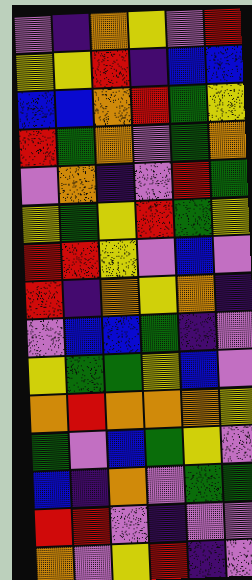[["violet", "indigo", "orange", "yellow", "violet", "red"], ["yellow", "yellow", "red", "indigo", "blue", "blue"], ["blue", "blue", "orange", "red", "green", "yellow"], ["red", "green", "orange", "violet", "green", "orange"], ["violet", "orange", "indigo", "violet", "red", "green"], ["yellow", "green", "yellow", "red", "green", "yellow"], ["red", "red", "yellow", "violet", "blue", "violet"], ["red", "indigo", "orange", "yellow", "orange", "indigo"], ["violet", "blue", "blue", "green", "indigo", "violet"], ["yellow", "green", "green", "yellow", "blue", "violet"], ["orange", "red", "orange", "orange", "orange", "yellow"], ["green", "violet", "blue", "green", "yellow", "violet"], ["blue", "indigo", "orange", "violet", "green", "green"], ["red", "red", "violet", "indigo", "violet", "violet"], ["orange", "violet", "yellow", "red", "indigo", "violet"]]